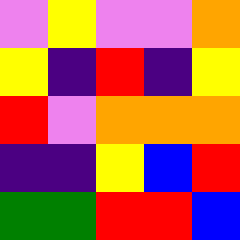[["violet", "yellow", "violet", "violet", "orange"], ["yellow", "indigo", "red", "indigo", "yellow"], ["red", "violet", "orange", "orange", "orange"], ["indigo", "indigo", "yellow", "blue", "red"], ["green", "green", "red", "red", "blue"]]